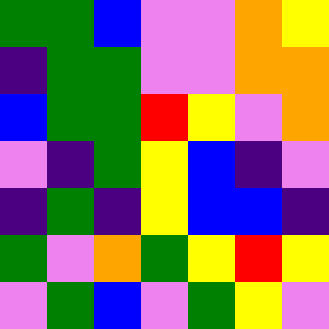[["green", "green", "blue", "violet", "violet", "orange", "yellow"], ["indigo", "green", "green", "violet", "violet", "orange", "orange"], ["blue", "green", "green", "red", "yellow", "violet", "orange"], ["violet", "indigo", "green", "yellow", "blue", "indigo", "violet"], ["indigo", "green", "indigo", "yellow", "blue", "blue", "indigo"], ["green", "violet", "orange", "green", "yellow", "red", "yellow"], ["violet", "green", "blue", "violet", "green", "yellow", "violet"]]